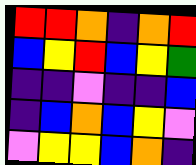[["red", "red", "orange", "indigo", "orange", "red"], ["blue", "yellow", "red", "blue", "yellow", "green"], ["indigo", "indigo", "violet", "indigo", "indigo", "blue"], ["indigo", "blue", "orange", "blue", "yellow", "violet"], ["violet", "yellow", "yellow", "blue", "orange", "indigo"]]